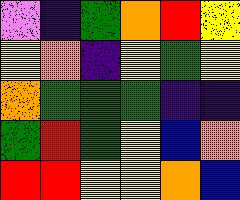[["violet", "indigo", "green", "orange", "red", "yellow"], ["yellow", "orange", "indigo", "yellow", "green", "yellow"], ["orange", "green", "green", "green", "indigo", "indigo"], ["green", "red", "green", "yellow", "blue", "orange"], ["red", "red", "yellow", "yellow", "orange", "blue"]]